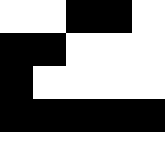[["white", "white", "black", "black", "white"], ["black", "black", "white", "white", "white"], ["black", "white", "white", "white", "white"], ["black", "black", "black", "black", "black"], ["white", "white", "white", "white", "white"]]